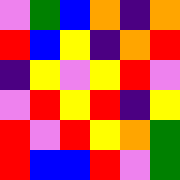[["violet", "green", "blue", "orange", "indigo", "orange"], ["red", "blue", "yellow", "indigo", "orange", "red"], ["indigo", "yellow", "violet", "yellow", "red", "violet"], ["violet", "red", "yellow", "red", "indigo", "yellow"], ["red", "violet", "red", "yellow", "orange", "green"], ["red", "blue", "blue", "red", "violet", "green"]]